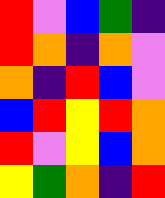[["red", "violet", "blue", "green", "indigo"], ["red", "orange", "indigo", "orange", "violet"], ["orange", "indigo", "red", "blue", "violet"], ["blue", "red", "yellow", "red", "orange"], ["red", "violet", "yellow", "blue", "orange"], ["yellow", "green", "orange", "indigo", "red"]]